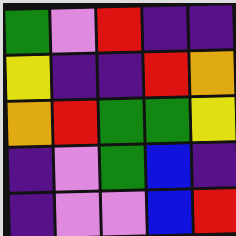[["green", "violet", "red", "indigo", "indigo"], ["yellow", "indigo", "indigo", "red", "orange"], ["orange", "red", "green", "green", "yellow"], ["indigo", "violet", "green", "blue", "indigo"], ["indigo", "violet", "violet", "blue", "red"]]